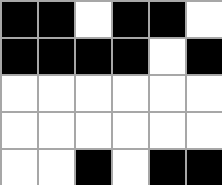[["black", "black", "white", "black", "black", "white"], ["black", "black", "black", "black", "white", "black"], ["white", "white", "white", "white", "white", "white"], ["white", "white", "white", "white", "white", "white"], ["white", "white", "black", "white", "black", "black"]]